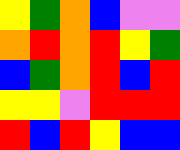[["yellow", "green", "orange", "blue", "violet", "violet"], ["orange", "red", "orange", "red", "yellow", "green"], ["blue", "green", "orange", "red", "blue", "red"], ["yellow", "yellow", "violet", "red", "red", "red"], ["red", "blue", "red", "yellow", "blue", "blue"]]